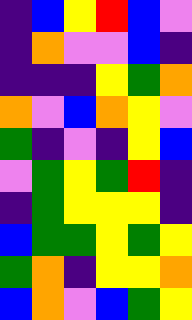[["indigo", "blue", "yellow", "red", "blue", "violet"], ["indigo", "orange", "violet", "violet", "blue", "indigo"], ["indigo", "indigo", "indigo", "yellow", "green", "orange"], ["orange", "violet", "blue", "orange", "yellow", "violet"], ["green", "indigo", "violet", "indigo", "yellow", "blue"], ["violet", "green", "yellow", "green", "red", "indigo"], ["indigo", "green", "yellow", "yellow", "yellow", "indigo"], ["blue", "green", "green", "yellow", "green", "yellow"], ["green", "orange", "indigo", "yellow", "yellow", "orange"], ["blue", "orange", "violet", "blue", "green", "yellow"]]